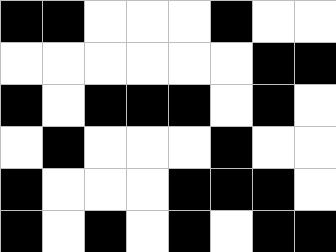[["black", "black", "white", "white", "white", "black", "white", "white"], ["white", "white", "white", "white", "white", "white", "black", "black"], ["black", "white", "black", "black", "black", "white", "black", "white"], ["white", "black", "white", "white", "white", "black", "white", "white"], ["black", "white", "white", "white", "black", "black", "black", "white"], ["black", "white", "black", "white", "black", "white", "black", "black"]]